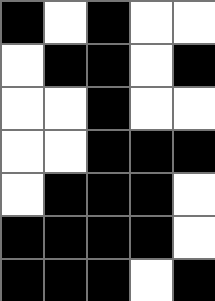[["black", "white", "black", "white", "white"], ["white", "black", "black", "white", "black"], ["white", "white", "black", "white", "white"], ["white", "white", "black", "black", "black"], ["white", "black", "black", "black", "white"], ["black", "black", "black", "black", "white"], ["black", "black", "black", "white", "black"]]